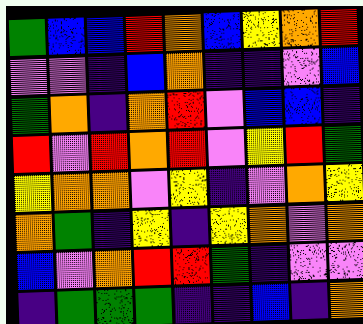[["green", "blue", "blue", "red", "orange", "blue", "yellow", "orange", "red"], ["violet", "violet", "indigo", "blue", "orange", "indigo", "indigo", "violet", "blue"], ["green", "orange", "indigo", "orange", "red", "violet", "blue", "blue", "indigo"], ["red", "violet", "red", "orange", "red", "violet", "yellow", "red", "green"], ["yellow", "orange", "orange", "violet", "yellow", "indigo", "violet", "orange", "yellow"], ["orange", "green", "indigo", "yellow", "indigo", "yellow", "orange", "violet", "orange"], ["blue", "violet", "orange", "red", "red", "green", "indigo", "violet", "violet"], ["indigo", "green", "green", "green", "indigo", "indigo", "blue", "indigo", "orange"]]